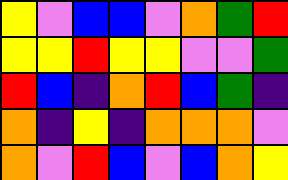[["yellow", "violet", "blue", "blue", "violet", "orange", "green", "red"], ["yellow", "yellow", "red", "yellow", "yellow", "violet", "violet", "green"], ["red", "blue", "indigo", "orange", "red", "blue", "green", "indigo"], ["orange", "indigo", "yellow", "indigo", "orange", "orange", "orange", "violet"], ["orange", "violet", "red", "blue", "violet", "blue", "orange", "yellow"]]